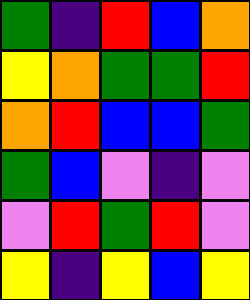[["green", "indigo", "red", "blue", "orange"], ["yellow", "orange", "green", "green", "red"], ["orange", "red", "blue", "blue", "green"], ["green", "blue", "violet", "indigo", "violet"], ["violet", "red", "green", "red", "violet"], ["yellow", "indigo", "yellow", "blue", "yellow"]]